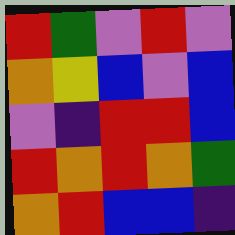[["red", "green", "violet", "red", "violet"], ["orange", "yellow", "blue", "violet", "blue"], ["violet", "indigo", "red", "red", "blue"], ["red", "orange", "red", "orange", "green"], ["orange", "red", "blue", "blue", "indigo"]]